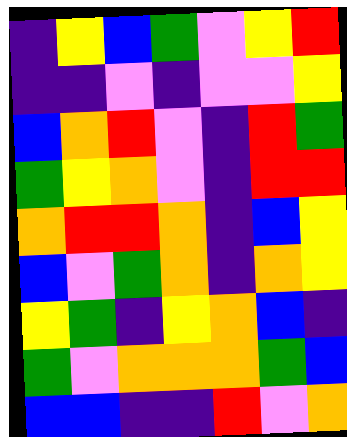[["indigo", "yellow", "blue", "green", "violet", "yellow", "red"], ["indigo", "indigo", "violet", "indigo", "violet", "violet", "yellow"], ["blue", "orange", "red", "violet", "indigo", "red", "green"], ["green", "yellow", "orange", "violet", "indigo", "red", "red"], ["orange", "red", "red", "orange", "indigo", "blue", "yellow"], ["blue", "violet", "green", "orange", "indigo", "orange", "yellow"], ["yellow", "green", "indigo", "yellow", "orange", "blue", "indigo"], ["green", "violet", "orange", "orange", "orange", "green", "blue"], ["blue", "blue", "indigo", "indigo", "red", "violet", "orange"]]